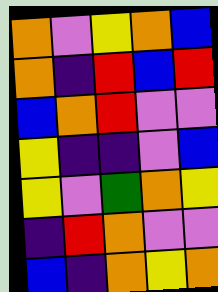[["orange", "violet", "yellow", "orange", "blue"], ["orange", "indigo", "red", "blue", "red"], ["blue", "orange", "red", "violet", "violet"], ["yellow", "indigo", "indigo", "violet", "blue"], ["yellow", "violet", "green", "orange", "yellow"], ["indigo", "red", "orange", "violet", "violet"], ["blue", "indigo", "orange", "yellow", "orange"]]